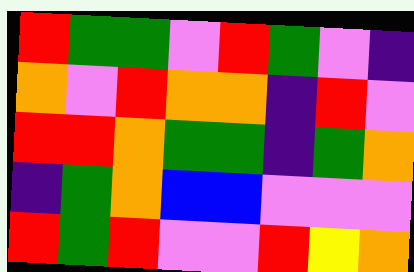[["red", "green", "green", "violet", "red", "green", "violet", "indigo"], ["orange", "violet", "red", "orange", "orange", "indigo", "red", "violet"], ["red", "red", "orange", "green", "green", "indigo", "green", "orange"], ["indigo", "green", "orange", "blue", "blue", "violet", "violet", "violet"], ["red", "green", "red", "violet", "violet", "red", "yellow", "orange"]]